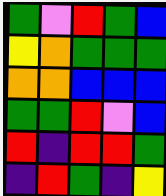[["green", "violet", "red", "green", "blue"], ["yellow", "orange", "green", "green", "green"], ["orange", "orange", "blue", "blue", "blue"], ["green", "green", "red", "violet", "blue"], ["red", "indigo", "red", "red", "green"], ["indigo", "red", "green", "indigo", "yellow"]]